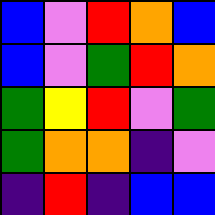[["blue", "violet", "red", "orange", "blue"], ["blue", "violet", "green", "red", "orange"], ["green", "yellow", "red", "violet", "green"], ["green", "orange", "orange", "indigo", "violet"], ["indigo", "red", "indigo", "blue", "blue"]]